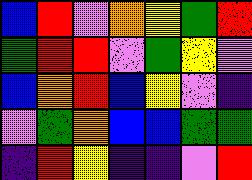[["blue", "red", "violet", "orange", "yellow", "green", "red"], ["green", "red", "red", "violet", "green", "yellow", "violet"], ["blue", "orange", "red", "blue", "yellow", "violet", "indigo"], ["violet", "green", "orange", "blue", "blue", "green", "green"], ["indigo", "red", "yellow", "indigo", "indigo", "violet", "red"]]